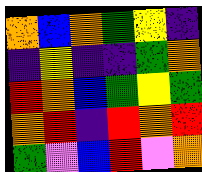[["orange", "blue", "orange", "green", "yellow", "indigo"], ["indigo", "yellow", "indigo", "indigo", "green", "orange"], ["red", "orange", "blue", "green", "yellow", "green"], ["orange", "red", "indigo", "red", "orange", "red"], ["green", "violet", "blue", "red", "violet", "orange"]]